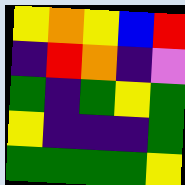[["yellow", "orange", "yellow", "blue", "red"], ["indigo", "red", "orange", "indigo", "violet"], ["green", "indigo", "green", "yellow", "green"], ["yellow", "indigo", "indigo", "indigo", "green"], ["green", "green", "green", "green", "yellow"]]